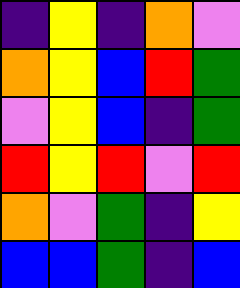[["indigo", "yellow", "indigo", "orange", "violet"], ["orange", "yellow", "blue", "red", "green"], ["violet", "yellow", "blue", "indigo", "green"], ["red", "yellow", "red", "violet", "red"], ["orange", "violet", "green", "indigo", "yellow"], ["blue", "blue", "green", "indigo", "blue"]]